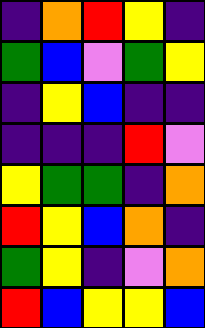[["indigo", "orange", "red", "yellow", "indigo"], ["green", "blue", "violet", "green", "yellow"], ["indigo", "yellow", "blue", "indigo", "indigo"], ["indigo", "indigo", "indigo", "red", "violet"], ["yellow", "green", "green", "indigo", "orange"], ["red", "yellow", "blue", "orange", "indigo"], ["green", "yellow", "indigo", "violet", "orange"], ["red", "blue", "yellow", "yellow", "blue"]]